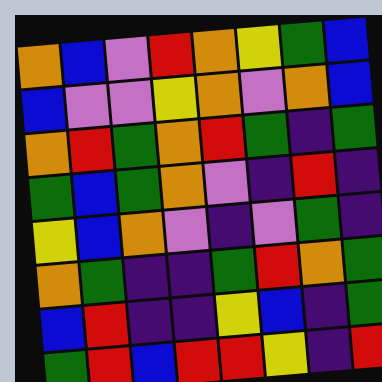[["orange", "blue", "violet", "red", "orange", "yellow", "green", "blue"], ["blue", "violet", "violet", "yellow", "orange", "violet", "orange", "blue"], ["orange", "red", "green", "orange", "red", "green", "indigo", "green"], ["green", "blue", "green", "orange", "violet", "indigo", "red", "indigo"], ["yellow", "blue", "orange", "violet", "indigo", "violet", "green", "indigo"], ["orange", "green", "indigo", "indigo", "green", "red", "orange", "green"], ["blue", "red", "indigo", "indigo", "yellow", "blue", "indigo", "green"], ["green", "red", "blue", "red", "red", "yellow", "indigo", "red"]]